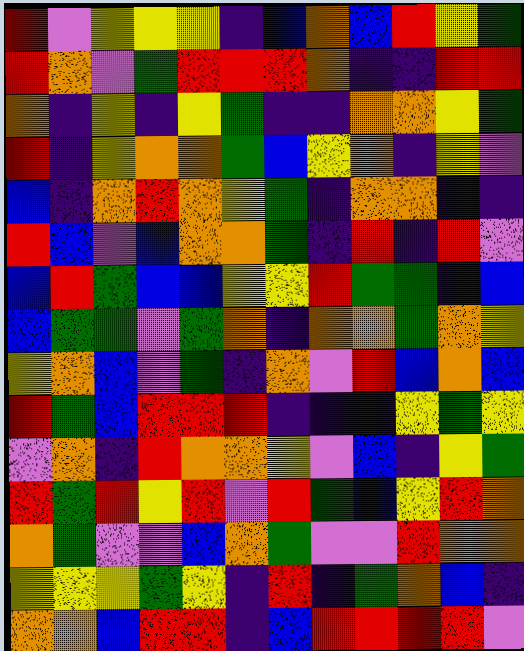[["red", "violet", "yellow", "yellow", "yellow", "indigo", "blue", "orange", "blue", "red", "yellow", "green"], ["red", "orange", "violet", "green", "red", "red", "red", "orange", "indigo", "indigo", "red", "red"], ["orange", "indigo", "yellow", "indigo", "yellow", "green", "indigo", "indigo", "orange", "orange", "yellow", "green"], ["red", "indigo", "yellow", "orange", "orange", "green", "blue", "yellow", "orange", "indigo", "yellow", "violet"], ["blue", "indigo", "orange", "red", "orange", "yellow", "green", "indigo", "orange", "orange", "indigo", "indigo"], ["red", "blue", "violet", "blue", "orange", "orange", "green", "indigo", "red", "indigo", "red", "violet"], ["blue", "red", "green", "blue", "blue", "yellow", "yellow", "red", "green", "green", "indigo", "blue"], ["blue", "green", "green", "violet", "green", "orange", "indigo", "orange", "orange", "green", "orange", "yellow"], ["yellow", "orange", "blue", "violet", "green", "indigo", "orange", "violet", "red", "blue", "orange", "blue"], ["red", "green", "blue", "red", "red", "red", "indigo", "indigo", "indigo", "yellow", "green", "yellow"], ["violet", "orange", "indigo", "red", "orange", "orange", "yellow", "violet", "blue", "indigo", "yellow", "green"], ["red", "green", "red", "yellow", "red", "violet", "red", "green", "blue", "yellow", "red", "orange"], ["orange", "green", "violet", "violet", "blue", "orange", "green", "violet", "violet", "red", "orange", "orange"], ["yellow", "yellow", "yellow", "green", "yellow", "indigo", "red", "indigo", "green", "orange", "blue", "indigo"], ["orange", "orange", "blue", "red", "red", "indigo", "blue", "red", "red", "red", "red", "violet"]]